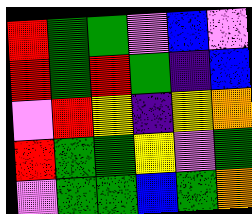[["red", "green", "green", "violet", "blue", "violet"], ["red", "green", "red", "green", "indigo", "blue"], ["violet", "red", "yellow", "indigo", "yellow", "orange"], ["red", "green", "green", "yellow", "violet", "green"], ["violet", "green", "green", "blue", "green", "orange"]]